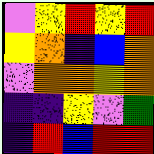[["violet", "yellow", "red", "yellow", "red"], ["yellow", "orange", "indigo", "blue", "orange"], ["violet", "orange", "orange", "yellow", "orange"], ["indigo", "indigo", "yellow", "violet", "green"], ["indigo", "red", "blue", "red", "red"]]